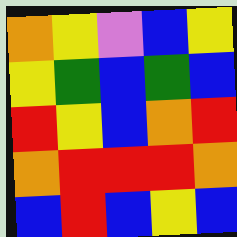[["orange", "yellow", "violet", "blue", "yellow"], ["yellow", "green", "blue", "green", "blue"], ["red", "yellow", "blue", "orange", "red"], ["orange", "red", "red", "red", "orange"], ["blue", "red", "blue", "yellow", "blue"]]